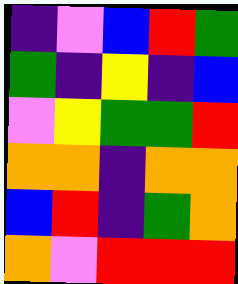[["indigo", "violet", "blue", "red", "green"], ["green", "indigo", "yellow", "indigo", "blue"], ["violet", "yellow", "green", "green", "red"], ["orange", "orange", "indigo", "orange", "orange"], ["blue", "red", "indigo", "green", "orange"], ["orange", "violet", "red", "red", "red"]]